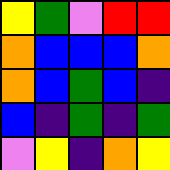[["yellow", "green", "violet", "red", "red"], ["orange", "blue", "blue", "blue", "orange"], ["orange", "blue", "green", "blue", "indigo"], ["blue", "indigo", "green", "indigo", "green"], ["violet", "yellow", "indigo", "orange", "yellow"]]